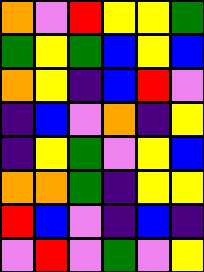[["orange", "violet", "red", "yellow", "yellow", "green"], ["green", "yellow", "green", "blue", "yellow", "blue"], ["orange", "yellow", "indigo", "blue", "red", "violet"], ["indigo", "blue", "violet", "orange", "indigo", "yellow"], ["indigo", "yellow", "green", "violet", "yellow", "blue"], ["orange", "orange", "green", "indigo", "yellow", "yellow"], ["red", "blue", "violet", "indigo", "blue", "indigo"], ["violet", "red", "violet", "green", "violet", "yellow"]]